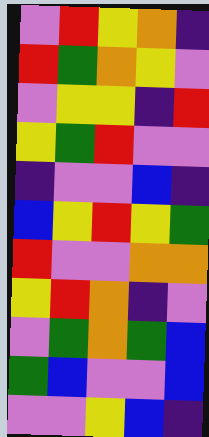[["violet", "red", "yellow", "orange", "indigo"], ["red", "green", "orange", "yellow", "violet"], ["violet", "yellow", "yellow", "indigo", "red"], ["yellow", "green", "red", "violet", "violet"], ["indigo", "violet", "violet", "blue", "indigo"], ["blue", "yellow", "red", "yellow", "green"], ["red", "violet", "violet", "orange", "orange"], ["yellow", "red", "orange", "indigo", "violet"], ["violet", "green", "orange", "green", "blue"], ["green", "blue", "violet", "violet", "blue"], ["violet", "violet", "yellow", "blue", "indigo"]]